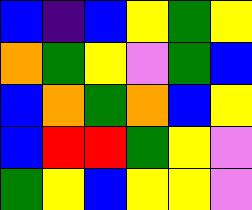[["blue", "indigo", "blue", "yellow", "green", "yellow"], ["orange", "green", "yellow", "violet", "green", "blue"], ["blue", "orange", "green", "orange", "blue", "yellow"], ["blue", "red", "red", "green", "yellow", "violet"], ["green", "yellow", "blue", "yellow", "yellow", "violet"]]